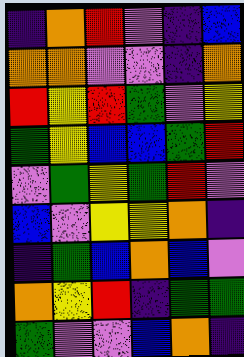[["indigo", "orange", "red", "violet", "indigo", "blue"], ["orange", "orange", "violet", "violet", "indigo", "orange"], ["red", "yellow", "red", "green", "violet", "yellow"], ["green", "yellow", "blue", "blue", "green", "red"], ["violet", "green", "yellow", "green", "red", "violet"], ["blue", "violet", "yellow", "yellow", "orange", "indigo"], ["indigo", "green", "blue", "orange", "blue", "violet"], ["orange", "yellow", "red", "indigo", "green", "green"], ["green", "violet", "violet", "blue", "orange", "indigo"]]